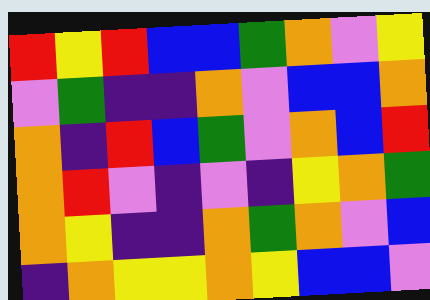[["red", "yellow", "red", "blue", "blue", "green", "orange", "violet", "yellow"], ["violet", "green", "indigo", "indigo", "orange", "violet", "blue", "blue", "orange"], ["orange", "indigo", "red", "blue", "green", "violet", "orange", "blue", "red"], ["orange", "red", "violet", "indigo", "violet", "indigo", "yellow", "orange", "green"], ["orange", "yellow", "indigo", "indigo", "orange", "green", "orange", "violet", "blue"], ["indigo", "orange", "yellow", "yellow", "orange", "yellow", "blue", "blue", "violet"]]